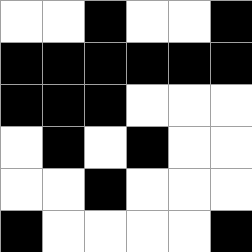[["white", "white", "black", "white", "white", "black"], ["black", "black", "black", "black", "black", "black"], ["black", "black", "black", "white", "white", "white"], ["white", "black", "white", "black", "white", "white"], ["white", "white", "black", "white", "white", "white"], ["black", "white", "white", "white", "white", "black"]]